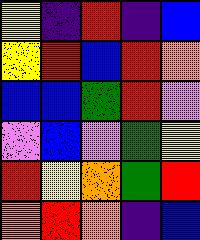[["yellow", "indigo", "red", "indigo", "blue"], ["yellow", "red", "blue", "red", "orange"], ["blue", "blue", "green", "red", "violet"], ["violet", "blue", "violet", "green", "yellow"], ["red", "yellow", "orange", "green", "red"], ["orange", "red", "orange", "indigo", "blue"]]